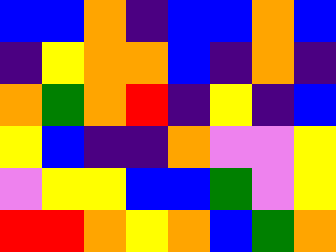[["blue", "blue", "orange", "indigo", "blue", "blue", "orange", "blue"], ["indigo", "yellow", "orange", "orange", "blue", "indigo", "orange", "indigo"], ["orange", "green", "orange", "red", "indigo", "yellow", "indigo", "blue"], ["yellow", "blue", "indigo", "indigo", "orange", "violet", "violet", "yellow"], ["violet", "yellow", "yellow", "blue", "blue", "green", "violet", "yellow"], ["red", "red", "orange", "yellow", "orange", "blue", "green", "orange"]]